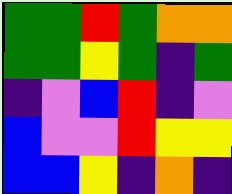[["green", "green", "red", "green", "orange", "orange"], ["green", "green", "yellow", "green", "indigo", "green"], ["indigo", "violet", "blue", "red", "indigo", "violet"], ["blue", "violet", "violet", "red", "yellow", "yellow"], ["blue", "blue", "yellow", "indigo", "orange", "indigo"]]